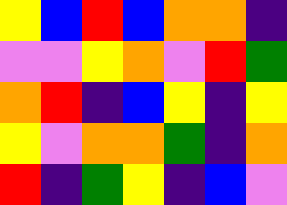[["yellow", "blue", "red", "blue", "orange", "orange", "indigo"], ["violet", "violet", "yellow", "orange", "violet", "red", "green"], ["orange", "red", "indigo", "blue", "yellow", "indigo", "yellow"], ["yellow", "violet", "orange", "orange", "green", "indigo", "orange"], ["red", "indigo", "green", "yellow", "indigo", "blue", "violet"]]